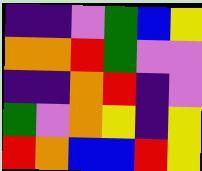[["indigo", "indigo", "violet", "green", "blue", "yellow"], ["orange", "orange", "red", "green", "violet", "violet"], ["indigo", "indigo", "orange", "red", "indigo", "violet"], ["green", "violet", "orange", "yellow", "indigo", "yellow"], ["red", "orange", "blue", "blue", "red", "yellow"]]